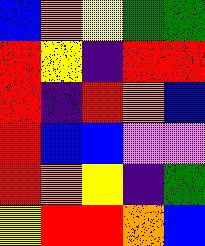[["blue", "orange", "yellow", "green", "green"], ["red", "yellow", "indigo", "red", "red"], ["red", "indigo", "red", "orange", "blue"], ["red", "blue", "blue", "violet", "violet"], ["red", "orange", "yellow", "indigo", "green"], ["yellow", "red", "red", "orange", "blue"]]